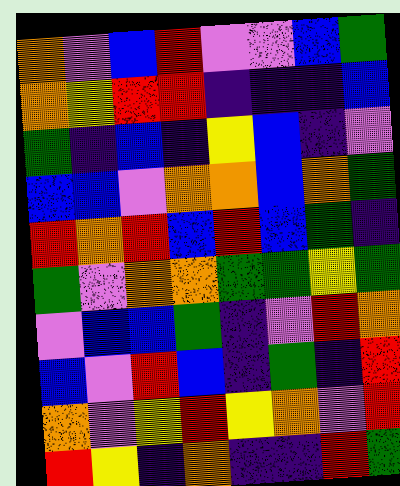[["orange", "violet", "blue", "red", "violet", "violet", "blue", "green"], ["orange", "yellow", "red", "red", "indigo", "indigo", "indigo", "blue"], ["green", "indigo", "blue", "indigo", "yellow", "blue", "indigo", "violet"], ["blue", "blue", "violet", "orange", "orange", "blue", "orange", "green"], ["red", "orange", "red", "blue", "red", "blue", "green", "indigo"], ["green", "violet", "orange", "orange", "green", "green", "yellow", "green"], ["violet", "blue", "blue", "green", "indigo", "violet", "red", "orange"], ["blue", "violet", "red", "blue", "indigo", "green", "indigo", "red"], ["orange", "violet", "yellow", "red", "yellow", "orange", "violet", "red"], ["red", "yellow", "indigo", "orange", "indigo", "indigo", "red", "green"]]